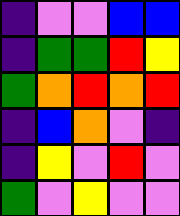[["indigo", "violet", "violet", "blue", "blue"], ["indigo", "green", "green", "red", "yellow"], ["green", "orange", "red", "orange", "red"], ["indigo", "blue", "orange", "violet", "indigo"], ["indigo", "yellow", "violet", "red", "violet"], ["green", "violet", "yellow", "violet", "violet"]]